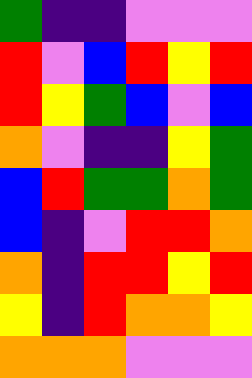[["green", "indigo", "indigo", "violet", "violet", "violet"], ["red", "violet", "blue", "red", "yellow", "red"], ["red", "yellow", "green", "blue", "violet", "blue"], ["orange", "violet", "indigo", "indigo", "yellow", "green"], ["blue", "red", "green", "green", "orange", "green"], ["blue", "indigo", "violet", "red", "red", "orange"], ["orange", "indigo", "red", "red", "yellow", "red"], ["yellow", "indigo", "red", "orange", "orange", "yellow"], ["orange", "orange", "orange", "violet", "violet", "violet"]]